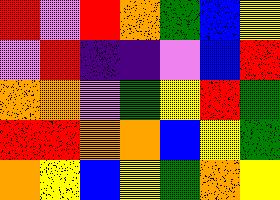[["red", "violet", "red", "orange", "green", "blue", "yellow"], ["violet", "red", "indigo", "indigo", "violet", "blue", "red"], ["orange", "orange", "violet", "green", "yellow", "red", "green"], ["red", "red", "orange", "orange", "blue", "yellow", "green"], ["orange", "yellow", "blue", "yellow", "green", "orange", "yellow"]]